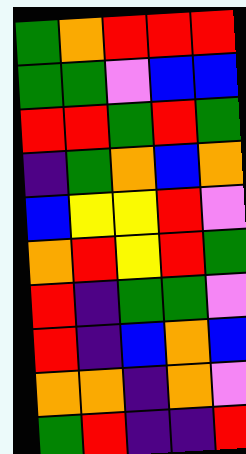[["green", "orange", "red", "red", "red"], ["green", "green", "violet", "blue", "blue"], ["red", "red", "green", "red", "green"], ["indigo", "green", "orange", "blue", "orange"], ["blue", "yellow", "yellow", "red", "violet"], ["orange", "red", "yellow", "red", "green"], ["red", "indigo", "green", "green", "violet"], ["red", "indigo", "blue", "orange", "blue"], ["orange", "orange", "indigo", "orange", "violet"], ["green", "red", "indigo", "indigo", "red"]]